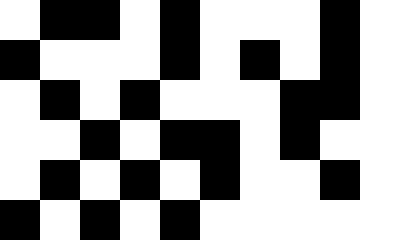[["white", "black", "black", "white", "black", "white", "white", "white", "black", "white"], ["black", "white", "white", "white", "black", "white", "black", "white", "black", "white"], ["white", "black", "white", "black", "white", "white", "white", "black", "black", "white"], ["white", "white", "black", "white", "black", "black", "white", "black", "white", "white"], ["white", "black", "white", "black", "white", "black", "white", "white", "black", "white"], ["black", "white", "black", "white", "black", "white", "white", "white", "white", "white"]]